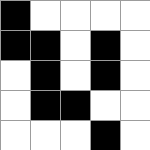[["black", "white", "white", "white", "white"], ["black", "black", "white", "black", "white"], ["white", "black", "white", "black", "white"], ["white", "black", "black", "white", "white"], ["white", "white", "white", "black", "white"]]